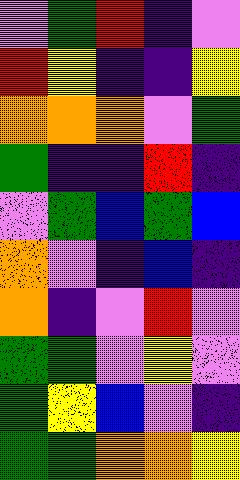[["violet", "green", "red", "indigo", "violet"], ["red", "yellow", "indigo", "indigo", "yellow"], ["orange", "orange", "orange", "violet", "green"], ["green", "indigo", "indigo", "red", "indigo"], ["violet", "green", "blue", "green", "blue"], ["orange", "violet", "indigo", "blue", "indigo"], ["orange", "indigo", "violet", "red", "violet"], ["green", "green", "violet", "yellow", "violet"], ["green", "yellow", "blue", "violet", "indigo"], ["green", "green", "orange", "orange", "yellow"]]